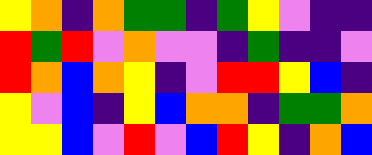[["yellow", "orange", "indigo", "orange", "green", "green", "indigo", "green", "yellow", "violet", "indigo", "indigo"], ["red", "green", "red", "violet", "orange", "violet", "violet", "indigo", "green", "indigo", "indigo", "violet"], ["red", "orange", "blue", "orange", "yellow", "indigo", "violet", "red", "red", "yellow", "blue", "indigo"], ["yellow", "violet", "blue", "indigo", "yellow", "blue", "orange", "orange", "indigo", "green", "green", "orange"], ["yellow", "yellow", "blue", "violet", "red", "violet", "blue", "red", "yellow", "indigo", "orange", "blue"]]